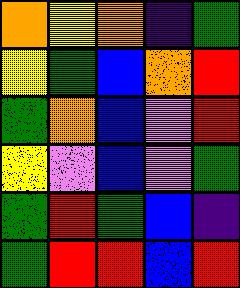[["orange", "yellow", "orange", "indigo", "green"], ["yellow", "green", "blue", "orange", "red"], ["green", "orange", "blue", "violet", "red"], ["yellow", "violet", "blue", "violet", "green"], ["green", "red", "green", "blue", "indigo"], ["green", "red", "red", "blue", "red"]]